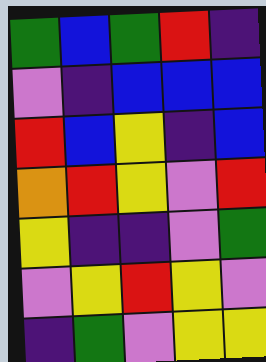[["green", "blue", "green", "red", "indigo"], ["violet", "indigo", "blue", "blue", "blue"], ["red", "blue", "yellow", "indigo", "blue"], ["orange", "red", "yellow", "violet", "red"], ["yellow", "indigo", "indigo", "violet", "green"], ["violet", "yellow", "red", "yellow", "violet"], ["indigo", "green", "violet", "yellow", "yellow"]]